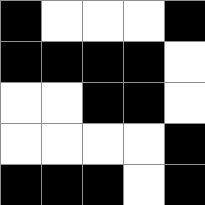[["black", "white", "white", "white", "black"], ["black", "black", "black", "black", "white"], ["white", "white", "black", "black", "white"], ["white", "white", "white", "white", "black"], ["black", "black", "black", "white", "black"]]